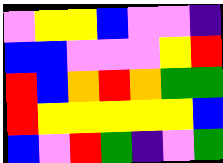[["violet", "yellow", "yellow", "blue", "violet", "violet", "indigo"], ["blue", "blue", "violet", "violet", "violet", "yellow", "red"], ["red", "blue", "orange", "red", "orange", "green", "green"], ["red", "yellow", "yellow", "yellow", "yellow", "yellow", "blue"], ["blue", "violet", "red", "green", "indigo", "violet", "green"]]